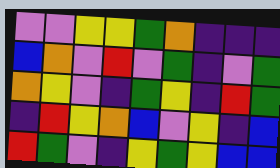[["violet", "violet", "yellow", "yellow", "green", "orange", "indigo", "indigo", "indigo"], ["blue", "orange", "violet", "red", "violet", "green", "indigo", "violet", "green"], ["orange", "yellow", "violet", "indigo", "green", "yellow", "indigo", "red", "green"], ["indigo", "red", "yellow", "orange", "blue", "violet", "yellow", "indigo", "blue"], ["red", "green", "violet", "indigo", "yellow", "green", "yellow", "blue", "blue"]]